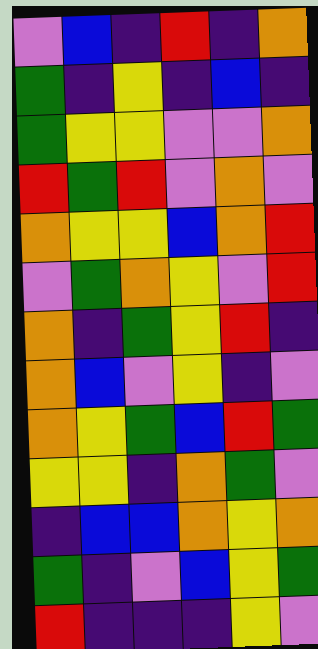[["violet", "blue", "indigo", "red", "indigo", "orange"], ["green", "indigo", "yellow", "indigo", "blue", "indigo"], ["green", "yellow", "yellow", "violet", "violet", "orange"], ["red", "green", "red", "violet", "orange", "violet"], ["orange", "yellow", "yellow", "blue", "orange", "red"], ["violet", "green", "orange", "yellow", "violet", "red"], ["orange", "indigo", "green", "yellow", "red", "indigo"], ["orange", "blue", "violet", "yellow", "indigo", "violet"], ["orange", "yellow", "green", "blue", "red", "green"], ["yellow", "yellow", "indigo", "orange", "green", "violet"], ["indigo", "blue", "blue", "orange", "yellow", "orange"], ["green", "indigo", "violet", "blue", "yellow", "green"], ["red", "indigo", "indigo", "indigo", "yellow", "violet"]]